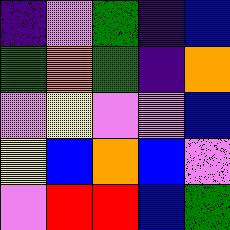[["indigo", "violet", "green", "indigo", "blue"], ["green", "orange", "green", "indigo", "orange"], ["violet", "yellow", "violet", "violet", "blue"], ["yellow", "blue", "orange", "blue", "violet"], ["violet", "red", "red", "blue", "green"]]